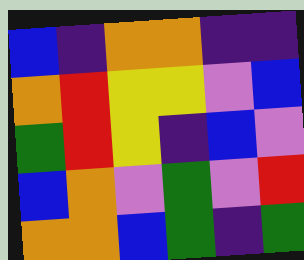[["blue", "indigo", "orange", "orange", "indigo", "indigo"], ["orange", "red", "yellow", "yellow", "violet", "blue"], ["green", "red", "yellow", "indigo", "blue", "violet"], ["blue", "orange", "violet", "green", "violet", "red"], ["orange", "orange", "blue", "green", "indigo", "green"]]